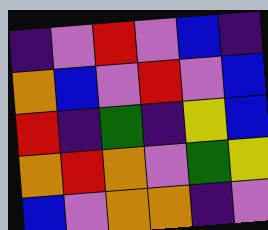[["indigo", "violet", "red", "violet", "blue", "indigo"], ["orange", "blue", "violet", "red", "violet", "blue"], ["red", "indigo", "green", "indigo", "yellow", "blue"], ["orange", "red", "orange", "violet", "green", "yellow"], ["blue", "violet", "orange", "orange", "indigo", "violet"]]